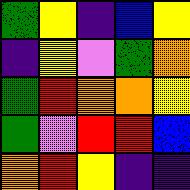[["green", "yellow", "indigo", "blue", "yellow"], ["indigo", "yellow", "violet", "green", "orange"], ["green", "red", "orange", "orange", "yellow"], ["green", "violet", "red", "red", "blue"], ["orange", "red", "yellow", "indigo", "indigo"]]